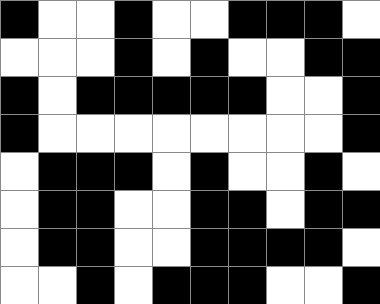[["black", "white", "white", "black", "white", "white", "black", "black", "black", "white"], ["white", "white", "white", "black", "white", "black", "white", "white", "black", "black"], ["black", "white", "black", "black", "black", "black", "black", "white", "white", "black"], ["black", "white", "white", "white", "white", "white", "white", "white", "white", "black"], ["white", "black", "black", "black", "white", "black", "white", "white", "black", "white"], ["white", "black", "black", "white", "white", "black", "black", "white", "black", "black"], ["white", "black", "black", "white", "white", "black", "black", "black", "black", "white"], ["white", "white", "black", "white", "black", "black", "black", "white", "white", "black"]]